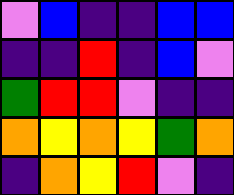[["violet", "blue", "indigo", "indigo", "blue", "blue"], ["indigo", "indigo", "red", "indigo", "blue", "violet"], ["green", "red", "red", "violet", "indigo", "indigo"], ["orange", "yellow", "orange", "yellow", "green", "orange"], ["indigo", "orange", "yellow", "red", "violet", "indigo"]]